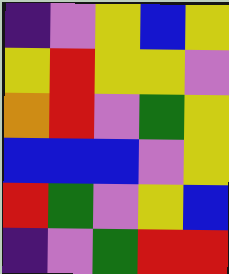[["indigo", "violet", "yellow", "blue", "yellow"], ["yellow", "red", "yellow", "yellow", "violet"], ["orange", "red", "violet", "green", "yellow"], ["blue", "blue", "blue", "violet", "yellow"], ["red", "green", "violet", "yellow", "blue"], ["indigo", "violet", "green", "red", "red"]]